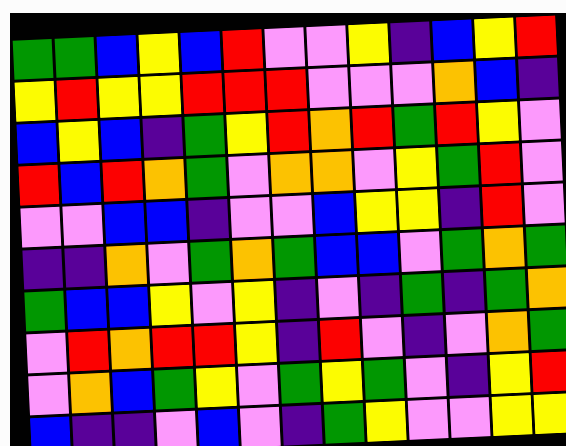[["green", "green", "blue", "yellow", "blue", "red", "violet", "violet", "yellow", "indigo", "blue", "yellow", "red"], ["yellow", "red", "yellow", "yellow", "red", "red", "red", "violet", "violet", "violet", "orange", "blue", "indigo"], ["blue", "yellow", "blue", "indigo", "green", "yellow", "red", "orange", "red", "green", "red", "yellow", "violet"], ["red", "blue", "red", "orange", "green", "violet", "orange", "orange", "violet", "yellow", "green", "red", "violet"], ["violet", "violet", "blue", "blue", "indigo", "violet", "violet", "blue", "yellow", "yellow", "indigo", "red", "violet"], ["indigo", "indigo", "orange", "violet", "green", "orange", "green", "blue", "blue", "violet", "green", "orange", "green"], ["green", "blue", "blue", "yellow", "violet", "yellow", "indigo", "violet", "indigo", "green", "indigo", "green", "orange"], ["violet", "red", "orange", "red", "red", "yellow", "indigo", "red", "violet", "indigo", "violet", "orange", "green"], ["violet", "orange", "blue", "green", "yellow", "violet", "green", "yellow", "green", "violet", "indigo", "yellow", "red"], ["blue", "indigo", "indigo", "violet", "blue", "violet", "indigo", "green", "yellow", "violet", "violet", "yellow", "yellow"]]